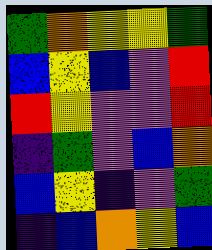[["green", "orange", "yellow", "yellow", "green"], ["blue", "yellow", "blue", "violet", "red"], ["red", "yellow", "violet", "violet", "red"], ["indigo", "green", "violet", "blue", "orange"], ["blue", "yellow", "indigo", "violet", "green"], ["indigo", "blue", "orange", "yellow", "blue"]]